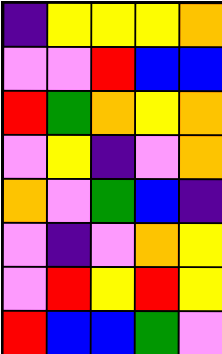[["indigo", "yellow", "yellow", "yellow", "orange"], ["violet", "violet", "red", "blue", "blue"], ["red", "green", "orange", "yellow", "orange"], ["violet", "yellow", "indigo", "violet", "orange"], ["orange", "violet", "green", "blue", "indigo"], ["violet", "indigo", "violet", "orange", "yellow"], ["violet", "red", "yellow", "red", "yellow"], ["red", "blue", "blue", "green", "violet"]]